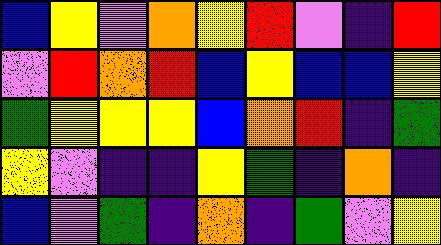[["blue", "yellow", "violet", "orange", "yellow", "red", "violet", "indigo", "red"], ["violet", "red", "orange", "red", "blue", "yellow", "blue", "blue", "yellow"], ["green", "yellow", "yellow", "yellow", "blue", "orange", "red", "indigo", "green"], ["yellow", "violet", "indigo", "indigo", "yellow", "green", "indigo", "orange", "indigo"], ["blue", "violet", "green", "indigo", "orange", "indigo", "green", "violet", "yellow"]]